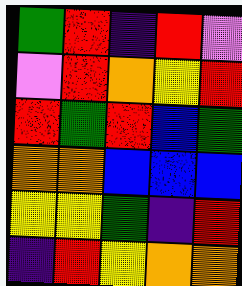[["green", "red", "indigo", "red", "violet"], ["violet", "red", "orange", "yellow", "red"], ["red", "green", "red", "blue", "green"], ["orange", "orange", "blue", "blue", "blue"], ["yellow", "yellow", "green", "indigo", "red"], ["indigo", "red", "yellow", "orange", "orange"]]